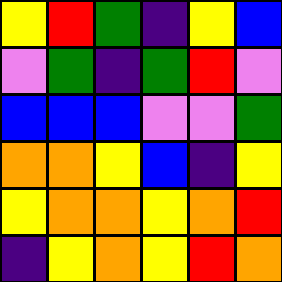[["yellow", "red", "green", "indigo", "yellow", "blue"], ["violet", "green", "indigo", "green", "red", "violet"], ["blue", "blue", "blue", "violet", "violet", "green"], ["orange", "orange", "yellow", "blue", "indigo", "yellow"], ["yellow", "orange", "orange", "yellow", "orange", "red"], ["indigo", "yellow", "orange", "yellow", "red", "orange"]]